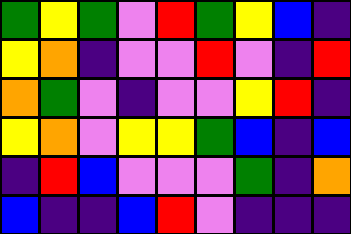[["green", "yellow", "green", "violet", "red", "green", "yellow", "blue", "indigo"], ["yellow", "orange", "indigo", "violet", "violet", "red", "violet", "indigo", "red"], ["orange", "green", "violet", "indigo", "violet", "violet", "yellow", "red", "indigo"], ["yellow", "orange", "violet", "yellow", "yellow", "green", "blue", "indigo", "blue"], ["indigo", "red", "blue", "violet", "violet", "violet", "green", "indigo", "orange"], ["blue", "indigo", "indigo", "blue", "red", "violet", "indigo", "indigo", "indigo"]]